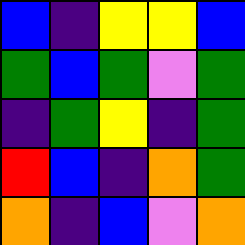[["blue", "indigo", "yellow", "yellow", "blue"], ["green", "blue", "green", "violet", "green"], ["indigo", "green", "yellow", "indigo", "green"], ["red", "blue", "indigo", "orange", "green"], ["orange", "indigo", "blue", "violet", "orange"]]